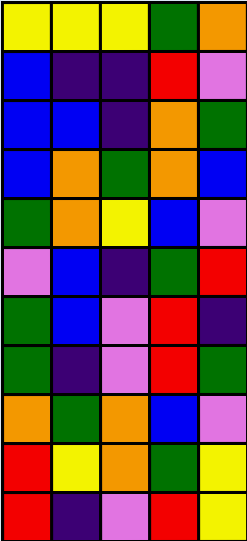[["yellow", "yellow", "yellow", "green", "orange"], ["blue", "indigo", "indigo", "red", "violet"], ["blue", "blue", "indigo", "orange", "green"], ["blue", "orange", "green", "orange", "blue"], ["green", "orange", "yellow", "blue", "violet"], ["violet", "blue", "indigo", "green", "red"], ["green", "blue", "violet", "red", "indigo"], ["green", "indigo", "violet", "red", "green"], ["orange", "green", "orange", "blue", "violet"], ["red", "yellow", "orange", "green", "yellow"], ["red", "indigo", "violet", "red", "yellow"]]